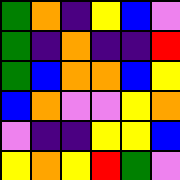[["green", "orange", "indigo", "yellow", "blue", "violet"], ["green", "indigo", "orange", "indigo", "indigo", "red"], ["green", "blue", "orange", "orange", "blue", "yellow"], ["blue", "orange", "violet", "violet", "yellow", "orange"], ["violet", "indigo", "indigo", "yellow", "yellow", "blue"], ["yellow", "orange", "yellow", "red", "green", "violet"]]